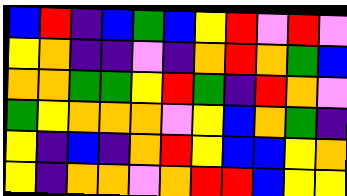[["blue", "red", "indigo", "blue", "green", "blue", "yellow", "red", "violet", "red", "violet"], ["yellow", "orange", "indigo", "indigo", "violet", "indigo", "orange", "red", "orange", "green", "blue"], ["orange", "orange", "green", "green", "yellow", "red", "green", "indigo", "red", "orange", "violet"], ["green", "yellow", "orange", "orange", "orange", "violet", "yellow", "blue", "orange", "green", "indigo"], ["yellow", "indigo", "blue", "indigo", "orange", "red", "yellow", "blue", "blue", "yellow", "orange"], ["yellow", "indigo", "orange", "orange", "violet", "orange", "red", "red", "blue", "yellow", "yellow"]]